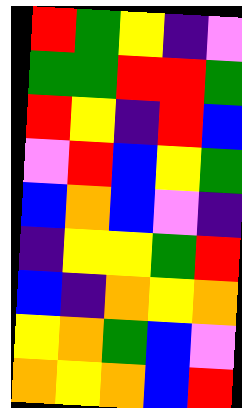[["red", "green", "yellow", "indigo", "violet"], ["green", "green", "red", "red", "green"], ["red", "yellow", "indigo", "red", "blue"], ["violet", "red", "blue", "yellow", "green"], ["blue", "orange", "blue", "violet", "indigo"], ["indigo", "yellow", "yellow", "green", "red"], ["blue", "indigo", "orange", "yellow", "orange"], ["yellow", "orange", "green", "blue", "violet"], ["orange", "yellow", "orange", "blue", "red"]]